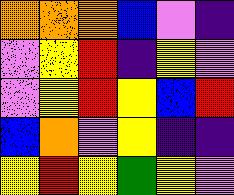[["orange", "orange", "orange", "blue", "violet", "indigo"], ["violet", "yellow", "red", "indigo", "yellow", "violet"], ["violet", "yellow", "red", "yellow", "blue", "red"], ["blue", "orange", "violet", "yellow", "indigo", "indigo"], ["yellow", "red", "yellow", "green", "yellow", "violet"]]